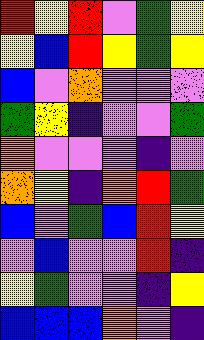[["red", "yellow", "red", "violet", "green", "yellow"], ["yellow", "blue", "red", "yellow", "green", "yellow"], ["blue", "violet", "orange", "violet", "violet", "violet"], ["green", "yellow", "indigo", "violet", "violet", "green"], ["orange", "violet", "violet", "violet", "indigo", "violet"], ["orange", "yellow", "indigo", "orange", "red", "green"], ["blue", "violet", "green", "blue", "red", "yellow"], ["violet", "blue", "violet", "violet", "red", "indigo"], ["yellow", "green", "violet", "violet", "indigo", "yellow"], ["blue", "blue", "blue", "orange", "violet", "indigo"]]